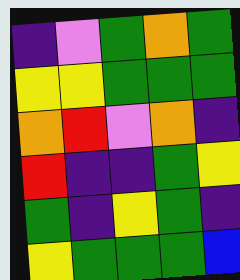[["indigo", "violet", "green", "orange", "green"], ["yellow", "yellow", "green", "green", "green"], ["orange", "red", "violet", "orange", "indigo"], ["red", "indigo", "indigo", "green", "yellow"], ["green", "indigo", "yellow", "green", "indigo"], ["yellow", "green", "green", "green", "blue"]]